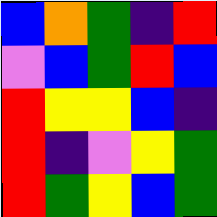[["blue", "orange", "green", "indigo", "red"], ["violet", "blue", "green", "red", "blue"], ["red", "yellow", "yellow", "blue", "indigo"], ["red", "indigo", "violet", "yellow", "green"], ["red", "green", "yellow", "blue", "green"]]